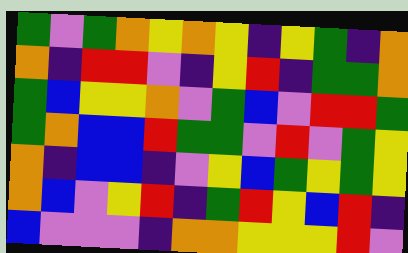[["green", "violet", "green", "orange", "yellow", "orange", "yellow", "indigo", "yellow", "green", "indigo", "orange"], ["orange", "indigo", "red", "red", "violet", "indigo", "yellow", "red", "indigo", "green", "green", "orange"], ["green", "blue", "yellow", "yellow", "orange", "violet", "green", "blue", "violet", "red", "red", "green"], ["green", "orange", "blue", "blue", "red", "green", "green", "violet", "red", "violet", "green", "yellow"], ["orange", "indigo", "blue", "blue", "indigo", "violet", "yellow", "blue", "green", "yellow", "green", "yellow"], ["orange", "blue", "violet", "yellow", "red", "indigo", "green", "red", "yellow", "blue", "red", "indigo"], ["blue", "violet", "violet", "violet", "indigo", "orange", "orange", "yellow", "yellow", "yellow", "red", "violet"]]